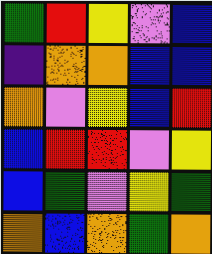[["green", "red", "yellow", "violet", "blue"], ["indigo", "orange", "orange", "blue", "blue"], ["orange", "violet", "yellow", "blue", "red"], ["blue", "red", "red", "violet", "yellow"], ["blue", "green", "violet", "yellow", "green"], ["orange", "blue", "orange", "green", "orange"]]